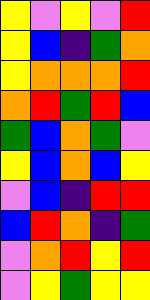[["yellow", "violet", "yellow", "violet", "red"], ["yellow", "blue", "indigo", "green", "orange"], ["yellow", "orange", "orange", "orange", "red"], ["orange", "red", "green", "red", "blue"], ["green", "blue", "orange", "green", "violet"], ["yellow", "blue", "orange", "blue", "yellow"], ["violet", "blue", "indigo", "red", "red"], ["blue", "red", "orange", "indigo", "green"], ["violet", "orange", "red", "yellow", "red"], ["violet", "yellow", "green", "yellow", "yellow"]]